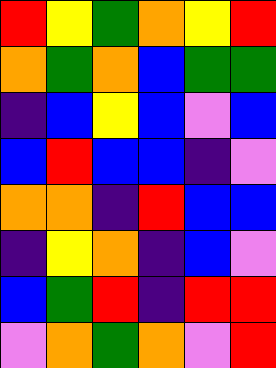[["red", "yellow", "green", "orange", "yellow", "red"], ["orange", "green", "orange", "blue", "green", "green"], ["indigo", "blue", "yellow", "blue", "violet", "blue"], ["blue", "red", "blue", "blue", "indigo", "violet"], ["orange", "orange", "indigo", "red", "blue", "blue"], ["indigo", "yellow", "orange", "indigo", "blue", "violet"], ["blue", "green", "red", "indigo", "red", "red"], ["violet", "orange", "green", "orange", "violet", "red"]]